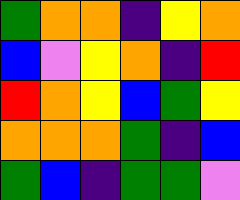[["green", "orange", "orange", "indigo", "yellow", "orange"], ["blue", "violet", "yellow", "orange", "indigo", "red"], ["red", "orange", "yellow", "blue", "green", "yellow"], ["orange", "orange", "orange", "green", "indigo", "blue"], ["green", "blue", "indigo", "green", "green", "violet"]]